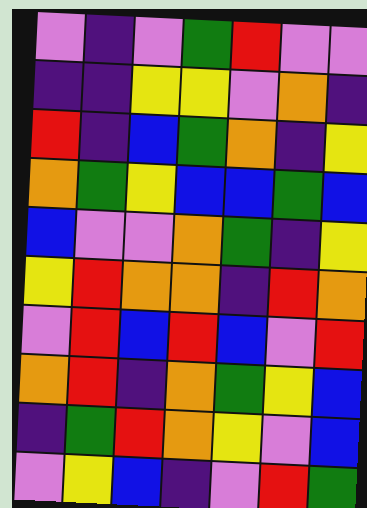[["violet", "indigo", "violet", "green", "red", "violet", "violet"], ["indigo", "indigo", "yellow", "yellow", "violet", "orange", "indigo"], ["red", "indigo", "blue", "green", "orange", "indigo", "yellow"], ["orange", "green", "yellow", "blue", "blue", "green", "blue"], ["blue", "violet", "violet", "orange", "green", "indigo", "yellow"], ["yellow", "red", "orange", "orange", "indigo", "red", "orange"], ["violet", "red", "blue", "red", "blue", "violet", "red"], ["orange", "red", "indigo", "orange", "green", "yellow", "blue"], ["indigo", "green", "red", "orange", "yellow", "violet", "blue"], ["violet", "yellow", "blue", "indigo", "violet", "red", "green"]]